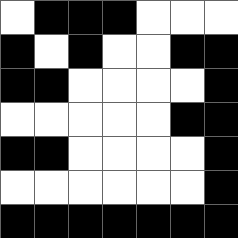[["white", "black", "black", "black", "white", "white", "white"], ["black", "white", "black", "white", "white", "black", "black"], ["black", "black", "white", "white", "white", "white", "black"], ["white", "white", "white", "white", "white", "black", "black"], ["black", "black", "white", "white", "white", "white", "black"], ["white", "white", "white", "white", "white", "white", "black"], ["black", "black", "black", "black", "black", "black", "black"]]